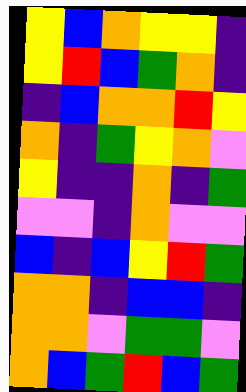[["yellow", "blue", "orange", "yellow", "yellow", "indigo"], ["yellow", "red", "blue", "green", "orange", "indigo"], ["indigo", "blue", "orange", "orange", "red", "yellow"], ["orange", "indigo", "green", "yellow", "orange", "violet"], ["yellow", "indigo", "indigo", "orange", "indigo", "green"], ["violet", "violet", "indigo", "orange", "violet", "violet"], ["blue", "indigo", "blue", "yellow", "red", "green"], ["orange", "orange", "indigo", "blue", "blue", "indigo"], ["orange", "orange", "violet", "green", "green", "violet"], ["orange", "blue", "green", "red", "blue", "green"]]